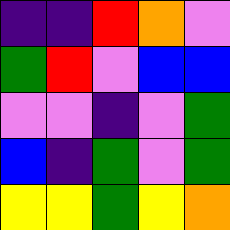[["indigo", "indigo", "red", "orange", "violet"], ["green", "red", "violet", "blue", "blue"], ["violet", "violet", "indigo", "violet", "green"], ["blue", "indigo", "green", "violet", "green"], ["yellow", "yellow", "green", "yellow", "orange"]]